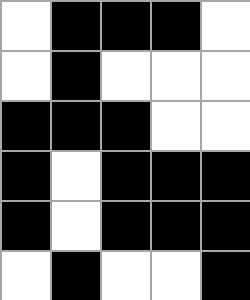[["white", "black", "black", "black", "white"], ["white", "black", "white", "white", "white"], ["black", "black", "black", "white", "white"], ["black", "white", "black", "black", "black"], ["black", "white", "black", "black", "black"], ["white", "black", "white", "white", "black"]]